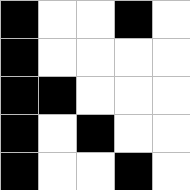[["black", "white", "white", "black", "white"], ["black", "white", "white", "white", "white"], ["black", "black", "white", "white", "white"], ["black", "white", "black", "white", "white"], ["black", "white", "white", "black", "white"]]